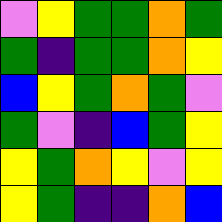[["violet", "yellow", "green", "green", "orange", "green"], ["green", "indigo", "green", "green", "orange", "yellow"], ["blue", "yellow", "green", "orange", "green", "violet"], ["green", "violet", "indigo", "blue", "green", "yellow"], ["yellow", "green", "orange", "yellow", "violet", "yellow"], ["yellow", "green", "indigo", "indigo", "orange", "blue"]]